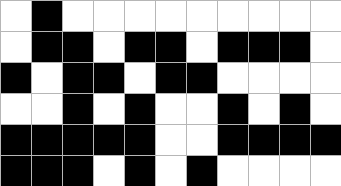[["white", "black", "white", "white", "white", "white", "white", "white", "white", "white", "white"], ["white", "black", "black", "white", "black", "black", "white", "black", "black", "black", "white"], ["black", "white", "black", "black", "white", "black", "black", "white", "white", "white", "white"], ["white", "white", "black", "white", "black", "white", "white", "black", "white", "black", "white"], ["black", "black", "black", "black", "black", "white", "white", "black", "black", "black", "black"], ["black", "black", "black", "white", "black", "white", "black", "white", "white", "white", "white"]]